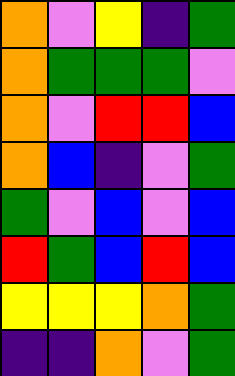[["orange", "violet", "yellow", "indigo", "green"], ["orange", "green", "green", "green", "violet"], ["orange", "violet", "red", "red", "blue"], ["orange", "blue", "indigo", "violet", "green"], ["green", "violet", "blue", "violet", "blue"], ["red", "green", "blue", "red", "blue"], ["yellow", "yellow", "yellow", "orange", "green"], ["indigo", "indigo", "orange", "violet", "green"]]